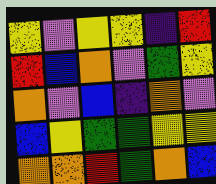[["yellow", "violet", "yellow", "yellow", "indigo", "red"], ["red", "blue", "orange", "violet", "green", "yellow"], ["orange", "violet", "blue", "indigo", "orange", "violet"], ["blue", "yellow", "green", "green", "yellow", "yellow"], ["orange", "orange", "red", "green", "orange", "blue"]]